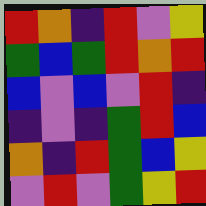[["red", "orange", "indigo", "red", "violet", "yellow"], ["green", "blue", "green", "red", "orange", "red"], ["blue", "violet", "blue", "violet", "red", "indigo"], ["indigo", "violet", "indigo", "green", "red", "blue"], ["orange", "indigo", "red", "green", "blue", "yellow"], ["violet", "red", "violet", "green", "yellow", "red"]]